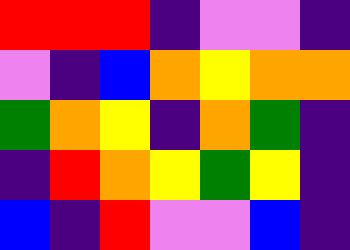[["red", "red", "red", "indigo", "violet", "violet", "indigo"], ["violet", "indigo", "blue", "orange", "yellow", "orange", "orange"], ["green", "orange", "yellow", "indigo", "orange", "green", "indigo"], ["indigo", "red", "orange", "yellow", "green", "yellow", "indigo"], ["blue", "indigo", "red", "violet", "violet", "blue", "indigo"]]